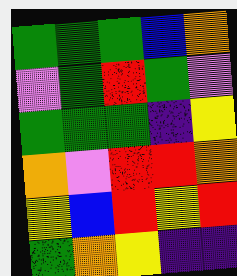[["green", "green", "green", "blue", "orange"], ["violet", "green", "red", "green", "violet"], ["green", "green", "green", "indigo", "yellow"], ["orange", "violet", "red", "red", "orange"], ["yellow", "blue", "red", "yellow", "red"], ["green", "orange", "yellow", "indigo", "indigo"]]